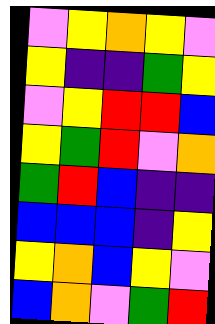[["violet", "yellow", "orange", "yellow", "violet"], ["yellow", "indigo", "indigo", "green", "yellow"], ["violet", "yellow", "red", "red", "blue"], ["yellow", "green", "red", "violet", "orange"], ["green", "red", "blue", "indigo", "indigo"], ["blue", "blue", "blue", "indigo", "yellow"], ["yellow", "orange", "blue", "yellow", "violet"], ["blue", "orange", "violet", "green", "red"]]